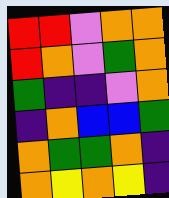[["red", "red", "violet", "orange", "orange"], ["red", "orange", "violet", "green", "orange"], ["green", "indigo", "indigo", "violet", "orange"], ["indigo", "orange", "blue", "blue", "green"], ["orange", "green", "green", "orange", "indigo"], ["orange", "yellow", "orange", "yellow", "indigo"]]